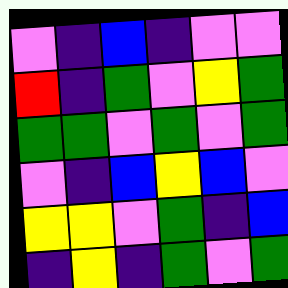[["violet", "indigo", "blue", "indigo", "violet", "violet"], ["red", "indigo", "green", "violet", "yellow", "green"], ["green", "green", "violet", "green", "violet", "green"], ["violet", "indigo", "blue", "yellow", "blue", "violet"], ["yellow", "yellow", "violet", "green", "indigo", "blue"], ["indigo", "yellow", "indigo", "green", "violet", "green"]]